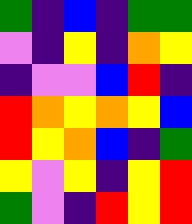[["green", "indigo", "blue", "indigo", "green", "green"], ["violet", "indigo", "yellow", "indigo", "orange", "yellow"], ["indigo", "violet", "violet", "blue", "red", "indigo"], ["red", "orange", "yellow", "orange", "yellow", "blue"], ["red", "yellow", "orange", "blue", "indigo", "green"], ["yellow", "violet", "yellow", "indigo", "yellow", "red"], ["green", "violet", "indigo", "red", "yellow", "red"]]